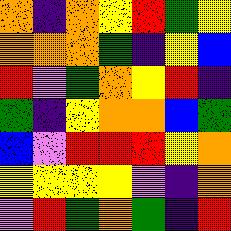[["orange", "indigo", "orange", "yellow", "red", "green", "yellow"], ["orange", "orange", "orange", "green", "indigo", "yellow", "blue"], ["red", "violet", "green", "orange", "yellow", "red", "indigo"], ["green", "indigo", "yellow", "orange", "orange", "blue", "green"], ["blue", "violet", "red", "red", "red", "yellow", "orange"], ["yellow", "yellow", "yellow", "yellow", "violet", "indigo", "orange"], ["violet", "red", "green", "orange", "green", "indigo", "red"]]